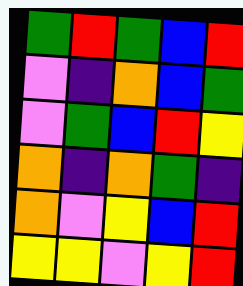[["green", "red", "green", "blue", "red"], ["violet", "indigo", "orange", "blue", "green"], ["violet", "green", "blue", "red", "yellow"], ["orange", "indigo", "orange", "green", "indigo"], ["orange", "violet", "yellow", "blue", "red"], ["yellow", "yellow", "violet", "yellow", "red"]]